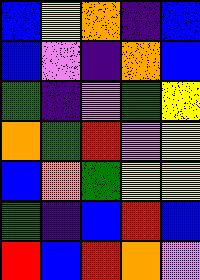[["blue", "yellow", "orange", "indigo", "blue"], ["blue", "violet", "indigo", "orange", "blue"], ["green", "indigo", "violet", "green", "yellow"], ["orange", "green", "red", "violet", "yellow"], ["blue", "orange", "green", "yellow", "yellow"], ["green", "indigo", "blue", "red", "blue"], ["red", "blue", "red", "orange", "violet"]]